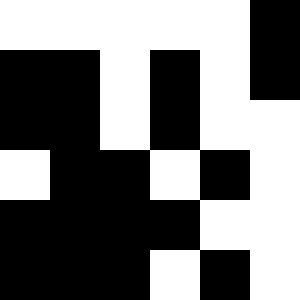[["white", "white", "white", "white", "white", "black"], ["black", "black", "white", "black", "white", "black"], ["black", "black", "white", "black", "white", "white"], ["white", "black", "black", "white", "black", "white"], ["black", "black", "black", "black", "white", "white"], ["black", "black", "black", "white", "black", "white"]]